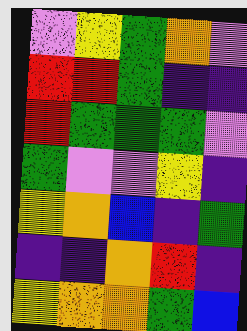[["violet", "yellow", "green", "orange", "violet"], ["red", "red", "green", "indigo", "indigo"], ["red", "green", "green", "green", "violet"], ["green", "violet", "violet", "yellow", "indigo"], ["yellow", "orange", "blue", "indigo", "green"], ["indigo", "indigo", "orange", "red", "indigo"], ["yellow", "orange", "orange", "green", "blue"]]